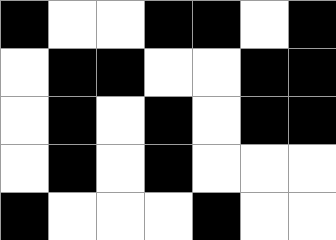[["black", "white", "white", "black", "black", "white", "black"], ["white", "black", "black", "white", "white", "black", "black"], ["white", "black", "white", "black", "white", "black", "black"], ["white", "black", "white", "black", "white", "white", "white"], ["black", "white", "white", "white", "black", "white", "white"]]